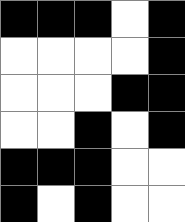[["black", "black", "black", "white", "black"], ["white", "white", "white", "white", "black"], ["white", "white", "white", "black", "black"], ["white", "white", "black", "white", "black"], ["black", "black", "black", "white", "white"], ["black", "white", "black", "white", "white"]]